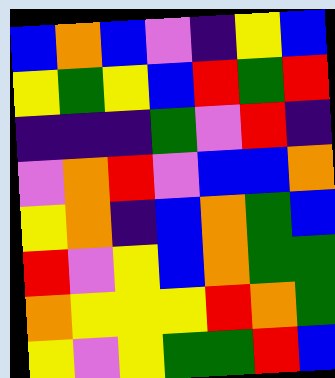[["blue", "orange", "blue", "violet", "indigo", "yellow", "blue"], ["yellow", "green", "yellow", "blue", "red", "green", "red"], ["indigo", "indigo", "indigo", "green", "violet", "red", "indigo"], ["violet", "orange", "red", "violet", "blue", "blue", "orange"], ["yellow", "orange", "indigo", "blue", "orange", "green", "blue"], ["red", "violet", "yellow", "blue", "orange", "green", "green"], ["orange", "yellow", "yellow", "yellow", "red", "orange", "green"], ["yellow", "violet", "yellow", "green", "green", "red", "blue"]]